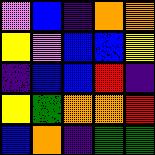[["violet", "blue", "indigo", "orange", "orange"], ["yellow", "violet", "blue", "blue", "yellow"], ["indigo", "blue", "blue", "red", "indigo"], ["yellow", "green", "orange", "orange", "red"], ["blue", "orange", "indigo", "green", "green"]]